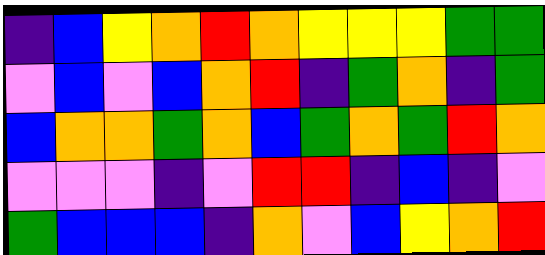[["indigo", "blue", "yellow", "orange", "red", "orange", "yellow", "yellow", "yellow", "green", "green"], ["violet", "blue", "violet", "blue", "orange", "red", "indigo", "green", "orange", "indigo", "green"], ["blue", "orange", "orange", "green", "orange", "blue", "green", "orange", "green", "red", "orange"], ["violet", "violet", "violet", "indigo", "violet", "red", "red", "indigo", "blue", "indigo", "violet"], ["green", "blue", "blue", "blue", "indigo", "orange", "violet", "blue", "yellow", "orange", "red"]]